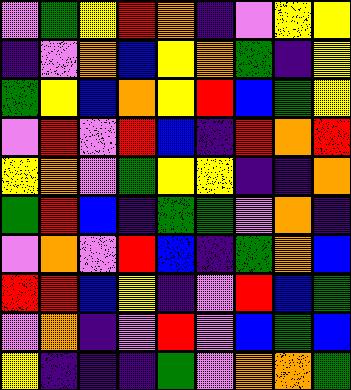[["violet", "green", "yellow", "red", "orange", "indigo", "violet", "yellow", "yellow"], ["indigo", "violet", "orange", "blue", "yellow", "orange", "green", "indigo", "yellow"], ["green", "yellow", "blue", "orange", "yellow", "red", "blue", "green", "yellow"], ["violet", "red", "violet", "red", "blue", "indigo", "red", "orange", "red"], ["yellow", "orange", "violet", "green", "yellow", "yellow", "indigo", "indigo", "orange"], ["green", "red", "blue", "indigo", "green", "green", "violet", "orange", "indigo"], ["violet", "orange", "violet", "red", "blue", "indigo", "green", "orange", "blue"], ["red", "red", "blue", "yellow", "indigo", "violet", "red", "blue", "green"], ["violet", "orange", "indigo", "violet", "red", "violet", "blue", "green", "blue"], ["yellow", "indigo", "indigo", "indigo", "green", "violet", "orange", "orange", "green"]]